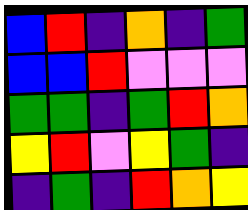[["blue", "red", "indigo", "orange", "indigo", "green"], ["blue", "blue", "red", "violet", "violet", "violet"], ["green", "green", "indigo", "green", "red", "orange"], ["yellow", "red", "violet", "yellow", "green", "indigo"], ["indigo", "green", "indigo", "red", "orange", "yellow"]]